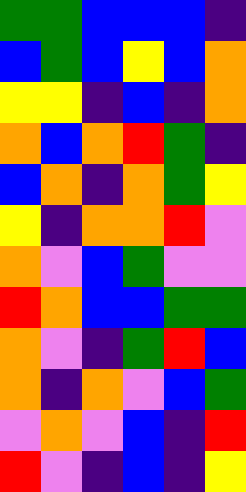[["green", "green", "blue", "blue", "blue", "indigo"], ["blue", "green", "blue", "yellow", "blue", "orange"], ["yellow", "yellow", "indigo", "blue", "indigo", "orange"], ["orange", "blue", "orange", "red", "green", "indigo"], ["blue", "orange", "indigo", "orange", "green", "yellow"], ["yellow", "indigo", "orange", "orange", "red", "violet"], ["orange", "violet", "blue", "green", "violet", "violet"], ["red", "orange", "blue", "blue", "green", "green"], ["orange", "violet", "indigo", "green", "red", "blue"], ["orange", "indigo", "orange", "violet", "blue", "green"], ["violet", "orange", "violet", "blue", "indigo", "red"], ["red", "violet", "indigo", "blue", "indigo", "yellow"]]